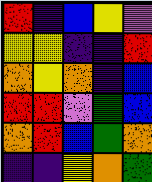[["red", "indigo", "blue", "yellow", "violet"], ["yellow", "yellow", "indigo", "indigo", "red"], ["orange", "yellow", "orange", "indigo", "blue"], ["red", "red", "violet", "green", "blue"], ["orange", "red", "blue", "green", "orange"], ["indigo", "indigo", "yellow", "orange", "green"]]